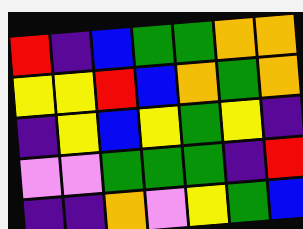[["red", "indigo", "blue", "green", "green", "orange", "orange"], ["yellow", "yellow", "red", "blue", "orange", "green", "orange"], ["indigo", "yellow", "blue", "yellow", "green", "yellow", "indigo"], ["violet", "violet", "green", "green", "green", "indigo", "red"], ["indigo", "indigo", "orange", "violet", "yellow", "green", "blue"]]